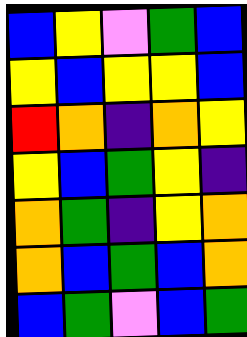[["blue", "yellow", "violet", "green", "blue"], ["yellow", "blue", "yellow", "yellow", "blue"], ["red", "orange", "indigo", "orange", "yellow"], ["yellow", "blue", "green", "yellow", "indigo"], ["orange", "green", "indigo", "yellow", "orange"], ["orange", "blue", "green", "blue", "orange"], ["blue", "green", "violet", "blue", "green"]]